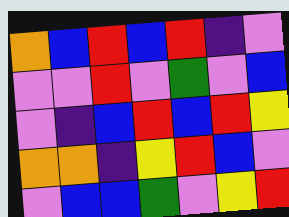[["orange", "blue", "red", "blue", "red", "indigo", "violet"], ["violet", "violet", "red", "violet", "green", "violet", "blue"], ["violet", "indigo", "blue", "red", "blue", "red", "yellow"], ["orange", "orange", "indigo", "yellow", "red", "blue", "violet"], ["violet", "blue", "blue", "green", "violet", "yellow", "red"]]